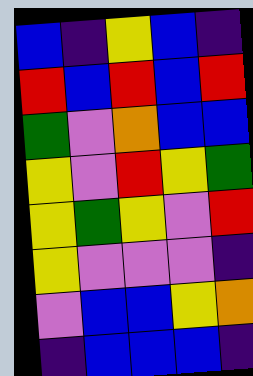[["blue", "indigo", "yellow", "blue", "indigo"], ["red", "blue", "red", "blue", "red"], ["green", "violet", "orange", "blue", "blue"], ["yellow", "violet", "red", "yellow", "green"], ["yellow", "green", "yellow", "violet", "red"], ["yellow", "violet", "violet", "violet", "indigo"], ["violet", "blue", "blue", "yellow", "orange"], ["indigo", "blue", "blue", "blue", "indigo"]]